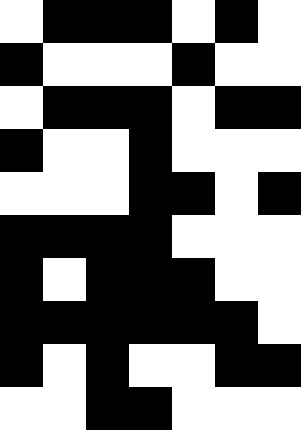[["white", "black", "black", "black", "white", "black", "white"], ["black", "white", "white", "white", "black", "white", "white"], ["white", "black", "black", "black", "white", "black", "black"], ["black", "white", "white", "black", "white", "white", "white"], ["white", "white", "white", "black", "black", "white", "black"], ["black", "black", "black", "black", "white", "white", "white"], ["black", "white", "black", "black", "black", "white", "white"], ["black", "black", "black", "black", "black", "black", "white"], ["black", "white", "black", "white", "white", "black", "black"], ["white", "white", "black", "black", "white", "white", "white"]]